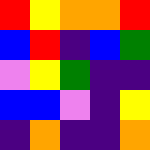[["red", "yellow", "orange", "orange", "red"], ["blue", "red", "indigo", "blue", "green"], ["violet", "yellow", "green", "indigo", "indigo"], ["blue", "blue", "violet", "indigo", "yellow"], ["indigo", "orange", "indigo", "indigo", "orange"]]